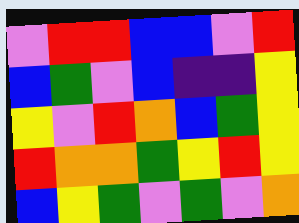[["violet", "red", "red", "blue", "blue", "violet", "red"], ["blue", "green", "violet", "blue", "indigo", "indigo", "yellow"], ["yellow", "violet", "red", "orange", "blue", "green", "yellow"], ["red", "orange", "orange", "green", "yellow", "red", "yellow"], ["blue", "yellow", "green", "violet", "green", "violet", "orange"]]